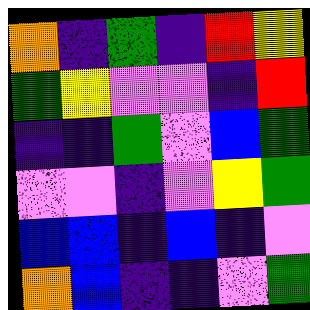[["orange", "indigo", "green", "indigo", "red", "yellow"], ["green", "yellow", "violet", "violet", "indigo", "red"], ["indigo", "indigo", "green", "violet", "blue", "green"], ["violet", "violet", "indigo", "violet", "yellow", "green"], ["blue", "blue", "indigo", "blue", "indigo", "violet"], ["orange", "blue", "indigo", "indigo", "violet", "green"]]